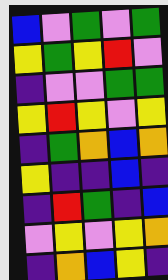[["blue", "violet", "green", "violet", "green"], ["yellow", "green", "yellow", "red", "violet"], ["indigo", "violet", "violet", "green", "green"], ["yellow", "red", "yellow", "violet", "yellow"], ["indigo", "green", "orange", "blue", "orange"], ["yellow", "indigo", "indigo", "blue", "indigo"], ["indigo", "red", "green", "indigo", "blue"], ["violet", "yellow", "violet", "yellow", "orange"], ["indigo", "orange", "blue", "yellow", "indigo"]]